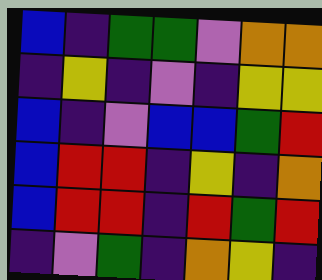[["blue", "indigo", "green", "green", "violet", "orange", "orange"], ["indigo", "yellow", "indigo", "violet", "indigo", "yellow", "yellow"], ["blue", "indigo", "violet", "blue", "blue", "green", "red"], ["blue", "red", "red", "indigo", "yellow", "indigo", "orange"], ["blue", "red", "red", "indigo", "red", "green", "red"], ["indigo", "violet", "green", "indigo", "orange", "yellow", "indigo"]]